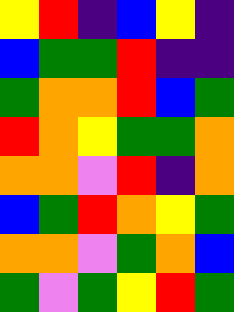[["yellow", "red", "indigo", "blue", "yellow", "indigo"], ["blue", "green", "green", "red", "indigo", "indigo"], ["green", "orange", "orange", "red", "blue", "green"], ["red", "orange", "yellow", "green", "green", "orange"], ["orange", "orange", "violet", "red", "indigo", "orange"], ["blue", "green", "red", "orange", "yellow", "green"], ["orange", "orange", "violet", "green", "orange", "blue"], ["green", "violet", "green", "yellow", "red", "green"]]